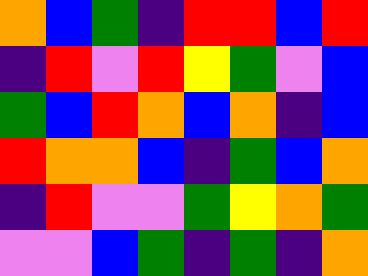[["orange", "blue", "green", "indigo", "red", "red", "blue", "red"], ["indigo", "red", "violet", "red", "yellow", "green", "violet", "blue"], ["green", "blue", "red", "orange", "blue", "orange", "indigo", "blue"], ["red", "orange", "orange", "blue", "indigo", "green", "blue", "orange"], ["indigo", "red", "violet", "violet", "green", "yellow", "orange", "green"], ["violet", "violet", "blue", "green", "indigo", "green", "indigo", "orange"]]